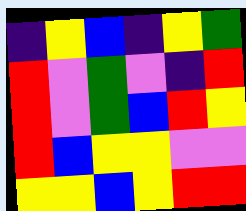[["indigo", "yellow", "blue", "indigo", "yellow", "green"], ["red", "violet", "green", "violet", "indigo", "red"], ["red", "violet", "green", "blue", "red", "yellow"], ["red", "blue", "yellow", "yellow", "violet", "violet"], ["yellow", "yellow", "blue", "yellow", "red", "red"]]